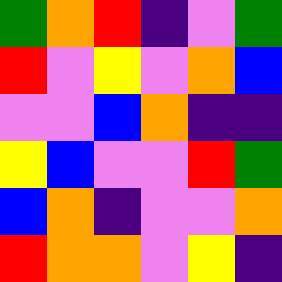[["green", "orange", "red", "indigo", "violet", "green"], ["red", "violet", "yellow", "violet", "orange", "blue"], ["violet", "violet", "blue", "orange", "indigo", "indigo"], ["yellow", "blue", "violet", "violet", "red", "green"], ["blue", "orange", "indigo", "violet", "violet", "orange"], ["red", "orange", "orange", "violet", "yellow", "indigo"]]